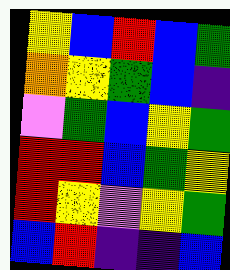[["yellow", "blue", "red", "blue", "green"], ["orange", "yellow", "green", "blue", "indigo"], ["violet", "green", "blue", "yellow", "green"], ["red", "red", "blue", "green", "yellow"], ["red", "yellow", "violet", "yellow", "green"], ["blue", "red", "indigo", "indigo", "blue"]]